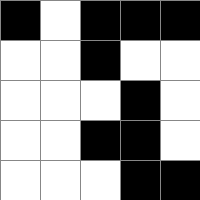[["black", "white", "black", "black", "black"], ["white", "white", "black", "white", "white"], ["white", "white", "white", "black", "white"], ["white", "white", "black", "black", "white"], ["white", "white", "white", "black", "black"]]